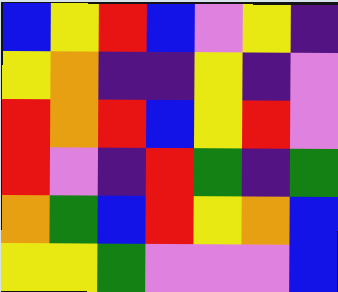[["blue", "yellow", "red", "blue", "violet", "yellow", "indigo"], ["yellow", "orange", "indigo", "indigo", "yellow", "indigo", "violet"], ["red", "orange", "red", "blue", "yellow", "red", "violet"], ["red", "violet", "indigo", "red", "green", "indigo", "green"], ["orange", "green", "blue", "red", "yellow", "orange", "blue"], ["yellow", "yellow", "green", "violet", "violet", "violet", "blue"]]